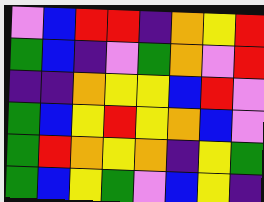[["violet", "blue", "red", "red", "indigo", "orange", "yellow", "red"], ["green", "blue", "indigo", "violet", "green", "orange", "violet", "red"], ["indigo", "indigo", "orange", "yellow", "yellow", "blue", "red", "violet"], ["green", "blue", "yellow", "red", "yellow", "orange", "blue", "violet"], ["green", "red", "orange", "yellow", "orange", "indigo", "yellow", "green"], ["green", "blue", "yellow", "green", "violet", "blue", "yellow", "indigo"]]